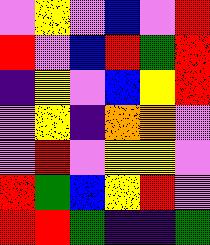[["violet", "yellow", "violet", "blue", "violet", "red"], ["red", "violet", "blue", "red", "green", "red"], ["indigo", "yellow", "violet", "blue", "yellow", "red"], ["violet", "yellow", "indigo", "orange", "orange", "violet"], ["violet", "red", "violet", "yellow", "yellow", "violet"], ["red", "green", "blue", "yellow", "red", "violet"], ["red", "red", "green", "indigo", "indigo", "green"]]